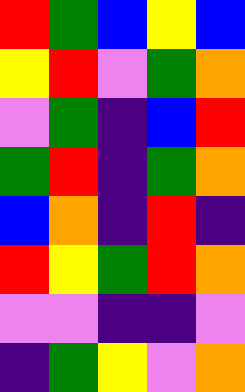[["red", "green", "blue", "yellow", "blue"], ["yellow", "red", "violet", "green", "orange"], ["violet", "green", "indigo", "blue", "red"], ["green", "red", "indigo", "green", "orange"], ["blue", "orange", "indigo", "red", "indigo"], ["red", "yellow", "green", "red", "orange"], ["violet", "violet", "indigo", "indigo", "violet"], ["indigo", "green", "yellow", "violet", "orange"]]